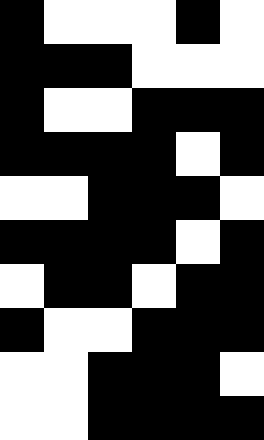[["black", "white", "white", "white", "black", "white"], ["black", "black", "black", "white", "white", "white"], ["black", "white", "white", "black", "black", "black"], ["black", "black", "black", "black", "white", "black"], ["white", "white", "black", "black", "black", "white"], ["black", "black", "black", "black", "white", "black"], ["white", "black", "black", "white", "black", "black"], ["black", "white", "white", "black", "black", "black"], ["white", "white", "black", "black", "black", "white"], ["white", "white", "black", "black", "black", "black"]]